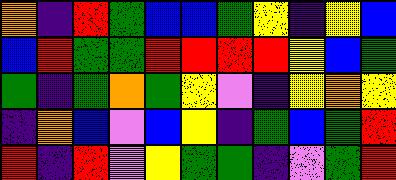[["orange", "indigo", "red", "green", "blue", "blue", "green", "yellow", "indigo", "yellow", "blue"], ["blue", "red", "green", "green", "red", "red", "red", "red", "yellow", "blue", "green"], ["green", "indigo", "green", "orange", "green", "yellow", "violet", "indigo", "yellow", "orange", "yellow"], ["indigo", "orange", "blue", "violet", "blue", "yellow", "indigo", "green", "blue", "green", "red"], ["red", "indigo", "red", "violet", "yellow", "green", "green", "indigo", "violet", "green", "red"]]